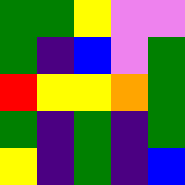[["green", "green", "yellow", "violet", "violet"], ["green", "indigo", "blue", "violet", "green"], ["red", "yellow", "yellow", "orange", "green"], ["green", "indigo", "green", "indigo", "green"], ["yellow", "indigo", "green", "indigo", "blue"]]